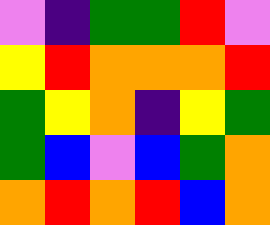[["violet", "indigo", "green", "green", "red", "violet"], ["yellow", "red", "orange", "orange", "orange", "red"], ["green", "yellow", "orange", "indigo", "yellow", "green"], ["green", "blue", "violet", "blue", "green", "orange"], ["orange", "red", "orange", "red", "blue", "orange"]]